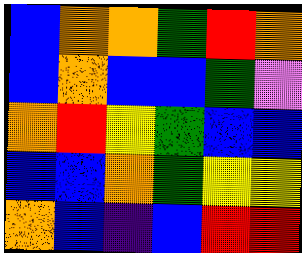[["blue", "orange", "orange", "green", "red", "orange"], ["blue", "orange", "blue", "blue", "green", "violet"], ["orange", "red", "yellow", "green", "blue", "blue"], ["blue", "blue", "orange", "green", "yellow", "yellow"], ["orange", "blue", "indigo", "blue", "red", "red"]]